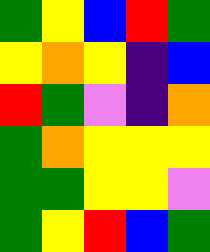[["green", "yellow", "blue", "red", "green"], ["yellow", "orange", "yellow", "indigo", "blue"], ["red", "green", "violet", "indigo", "orange"], ["green", "orange", "yellow", "yellow", "yellow"], ["green", "green", "yellow", "yellow", "violet"], ["green", "yellow", "red", "blue", "green"]]